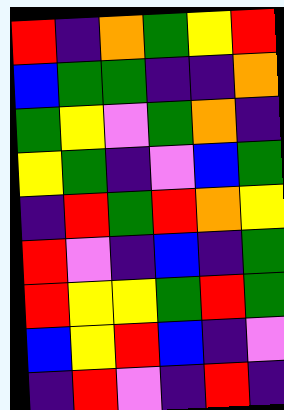[["red", "indigo", "orange", "green", "yellow", "red"], ["blue", "green", "green", "indigo", "indigo", "orange"], ["green", "yellow", "violet", "green", "orange", "indigo"], ["yellow", "green", "indigo", "violet", "blue", "green"], ["indigo", "red", "green", "red", "orange", "yellow"], ["red", "violet", "indigo", "blue", "indigo", "green"], ["red", "yellow", "yellow", "green", "red", "green"], ["blue", "yellow", "red", "blue", "indigo", "violet"], ["indigo", "red", "violet", "indigo", "red", "indigo"]]